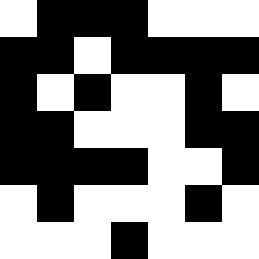[["white", "black", "black", "black", "white", "white", "white"], ["black", "black", "white", "black", "black", "black", "black"], ["black", "white", "black", "white", "white", "black", "white"], ["black", "black", "white", "white", "white", "black", "black"], ["black", "black", "black", "black", "white", "white", "black"], ["white", "black", "white", "white", "white", "black", "white"], ["white", "white", "white", "black", "white", "white", "white"]]